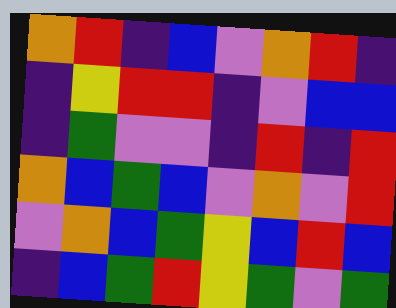[["orange", "red", "indigo", "blue", "violet", "orange", "red", "indigo"], ["indigo", "yellow", "red", "red", "indigo", "violet", "blue", "blue"], ["indigo", "green", "violet", "violet", "indigo", "red", "indigo", "red"], ["orange", "blue", "green", "blue", "violet", "orange", "violet", "red"], ["violet", "orange", "blue", "green", "yellow", "blue", "red", "blue"], ["indigo", "blue", "green", "red", "yellow", "green", "violet", "green"]]